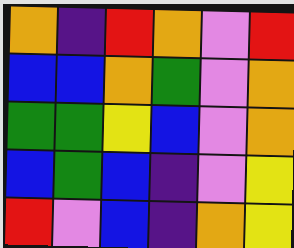[["orange", "indigo", "red", "orange", "violet", "red"], ["blue", "blue", "orange", "green", "violet", "orange"], ["green", "green", "yellow", "blue", "violet", "orange"], ["blue", "green", "blue", "indigo", "violet", "yellow"], ["red", "violet", "blue", "indigo", "orange", "yellow"]]